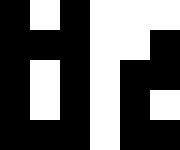[["black", "white", "black", "white", "white", "white"], ["black", "black", "black", "white", "white", "black"], ["black", "white", "black", "white", "black", "black"], ["black", "white", "black", "white", "black", "white"], ["black", "black", "black", "white", "black", "black"]]